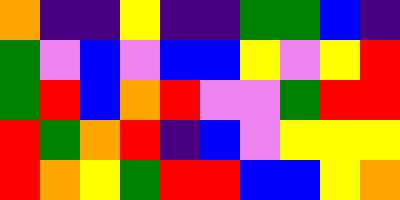[["orange", "indigo", "indigo", "yellow", "indigo", "indigo", "green", "green", "blue", "indigo"], ["green", "violet", "blue", "violet", "blue", "blue", "yellow", "violet", "yellow", "red"], ["green", "red", "blue", "orange", "red", "violet", "violet", "green", "red", "red"], ["red", "green", "orange", "red", "indigo", "blue", "violet", "yellow", "yellow", "yellow"], ["red", "orange", "yellow", "green", "red", "red", "blue", "blue", "yellow", "orange"]]